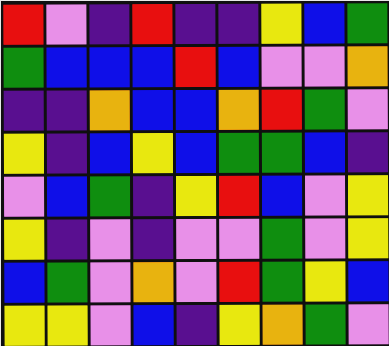[["red", "violet", "indigo", "red", "indigo", "indigo", "yellow", "blue", "green"], ["green", "blue", "blue", "blue", "red", "blue", "violet", "violet", "orange"], ["indigo", "indigo", "orange", "blue", "blue", "orange", "red", "green", "violet"], ["yellow", "indigo", "blue", "yellow", "blue", "green", "green", "blue", "indigo"], ["violet", "blue", "green", "indigo", "yellow", "red", "blue", "violet", "yellow"], ["yellow", "indigo", "violet", "indigo", "violet", "violet", "green", "violet", "yellow"], ["blue", "green", "violet", "orange", "violet", "red", "green", "yellow", "blue"], ["yellow", "yellow", "violet", "blue", "indigo", "yellow", "orange", "green", "violet"]]